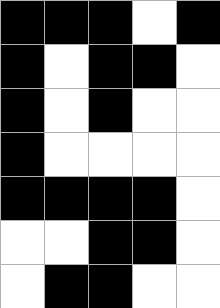[["black", "black", "black", "white", "black"], ["black", "white", "black", "black", "white"], ["black", "white", "black", "white", "white"], ["black", "white", "white", "white", "white"], ["black", "black", "black", "black", "white"], ["white", "white", "black", "black", "white"], ["white", "black", "black", "white", "white"]]